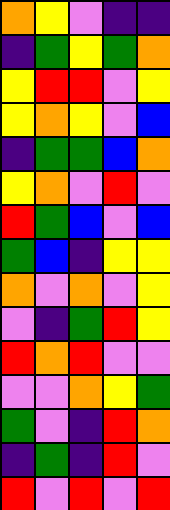[["orange", "yellow", "violet", "indigo", "indigo"], ["indigo", "green", "yellow", "green", "orange"], ["yellow", "red", "red", "violet", "yellow"], ["yellow", "orange", "yellow", "violet", "blue"], ["indigo", "green", "green", "blue", "orange"], ["yellow", "orange", "violet", "red", "violet"], ["red", "green", "blue", "violet", "blue"], ["green", "blue", "indigo", "yellow", "yellow"], ["orange", "violet", "orange", "violet", "yellow"], ["violet", "indigo", "green", "red", "yellow"], ["red", "orange", "red", "violet", "violet"], ["violet", "violet", "orange", "yellow", "green"], ["green", "violet", "indigo", "red", "orange"], ["indigo", "green", "indigo", "red", "violet"], ["red", "violet", "red", "violet", "red"]]